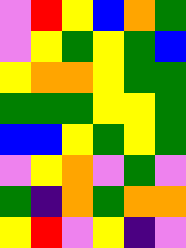[["violet", "red", "yellow", "blue", "orange", "green"], ["violet", "yellow", "green", "yellow", "green", "blue"], ["yellow", "orange", "orange", "yellow", "green", "green"], ["green", "green", "green", "yellow", "yellow", "green"], ["blue", "blue", "yellow", "green", "yellow", "green"], ["violet", "yellow", "orange", "violet", "green", "violet"], ["green", "indigo", "orange", "green", "orange", "orange"], ["yellow", "red", "violet", "yellow", "indigo", "violet"]]